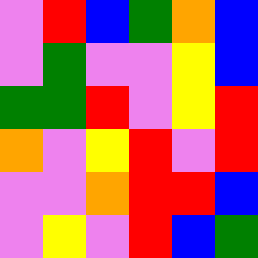[["violet", "red", "blue", "green", "orange", "blue"], ["violet", "green", "violet", "violet", "yellow", "blue"], ["green", "green", "red", "violet", "yellow", "red"], ["orange", "violet", "yellow", "red", "violet", "red"], ["violet", "violet", "orange", "red", "red", "blue"], ["violet", "yellow", "violet", "red", "blue", "green"]]